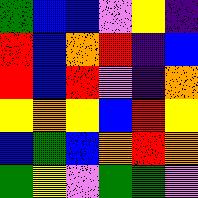[["green", "blue", "blue", "violet", "yellow", "indigo"], ["red", "blue", "orange", "red", "indigo", "blue"], ["red", "blue", "red", "violet", "indigo", "orange"], ["yellow", "orange", "yellow", "blue", "red", "yellow"], ["blue", "green", "blue", "orange", "red", "orange"], ["green", "yellow", "violet", "green", "green", "violet"]]